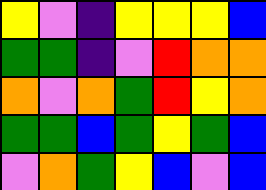[["yellow", "violet", "indigo", "yellow", "yellow", "yellow", "blue"], ["green", "green", "indigo", "violet", "red", "orange", "orange"], ["orange", "violet", "orange", "green", "red", "yellow", "orange"], ["green", "green", "blue", "green", "yellow", "green", "blue"], ["violet", "orange", "green", "yellow", "blue", "violet", "blue"]]